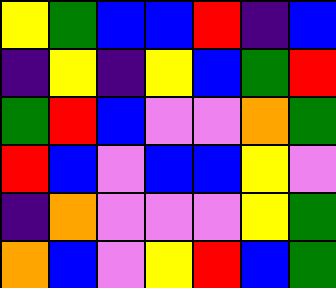[["yellow", "green", "blue", "blue", "red", "indigo", "blue"], ["indigo", "yellow", "indigo", "yellow", "blue", "green", "red"], ["green", "red", "blue", "violet", "violet", "orange", "green"], ["red", "blue", "violet", "blue", "blue", "yellow", "violet"], ["indigo", "orange", "violet", "violet", "violet", "yellow", "green"], ["orange", "blue", "violet", "yellow", "red", "blue", "green"]]